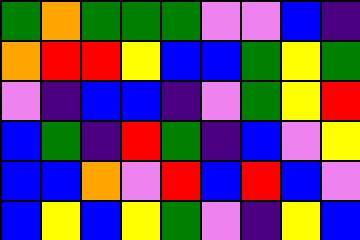[["green", "orange", "green", "green", "green", "violet", "violet", "blue", "indigo"], ["orange", "red", "red", "yellow", "blue", "blue", "green", "yellow", "green"], ["violet", "indigo", "blue", "blue", "indigo", "violet", "green", "yellow", "red"], ["blue", "green", "indigo", "red", "green", "indigo", "blue", "violet", "yellow"], ["blue", "blue", "orange", "violet", "red", "blue", "red", "blue", "violet"], ["blue", "yellow", "blue", "yellow", "green", "violet", "indigo", "yellow", "blue"]]